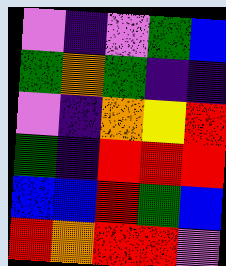[["violet", "indigo", "violet", "green", "blue"], ["green", "orange", "green", "indigo", "indigo"], ["violet", "indigo", "orange", "yellow", "red"], ["green", "indigo", "red", "red", "red"], ["blue", "blue", "red", "green", "blue"], ["red", "orange", "red", "red", "violet"]]